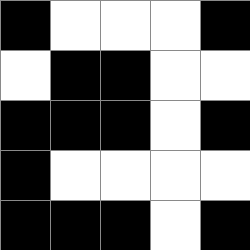[["black", "white", "white", "white", "black"], ["white", "black", "black", "white", "white"], ["black", "black", "black", "white", "black"], ["black", "white", "white", "white", "white"], ["black", "black", "black", "white", "black"]]